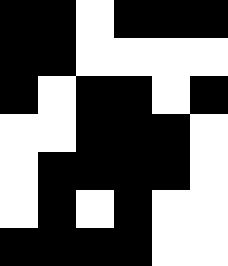[["black", "black", "white", "black", "black", "black"], ["black", "black", "white", "white", "white", "white"], ["black", "white", "black", "black", "white", "black"], ["white", "white", "black", "black", "black", "white"], ["white", "black", "black", "black", "black", "white"], ["white", "black", "white", "black", "white", "white"], ["black", "black", "black", "black", "white", "white"]]